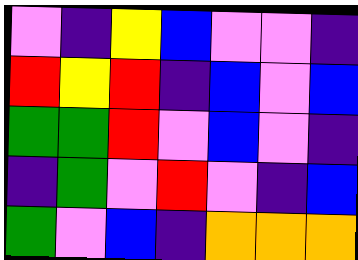[["violet", "indigo", "yellow", "blue", "violet", "violet", "indigo"], ["red", "yellow", "red", "indigo", "blue", "violet", "blue"], ["green", "green", "red", "violet", "blue", "violet", "indigo"], ["indigo", "green", "violet", "red", "violet", "indigo", "blue"], ["green", "violet", "blue", "indigo", "orange", "orange", "orange"]]